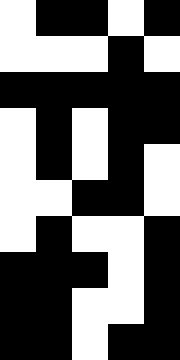[["white", "black", "black", "white", "black"], ["white", "white", "white", "black", "white"], ["black", "black", "black", "black", "black"], ["white", "black", "white", "black", "black"], ["white", "black", "white", "black", "white"], ["white", "white", "black", "black", "white"], ["white", "black", "white", "white", "black"], ["black", "black", "black", "white", "black"], ["black", "black", "white", "white", "black"], ["black", "black", "white", "black", "black"]]